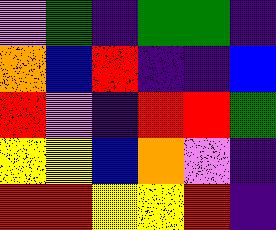[["violet", "green", "indigo", "green", "green", "indigo"], ["orange", "blue", "red", "indigo", "indigo", "blue"], ["red", "violet", "indigo", "red", "red", "green"], ["yellow", "yellow", "blue", "orange", "violet", "indigo"], ["red", "red", "yellow", "yellow", "red", "indigo"]]